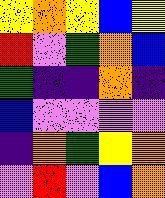[["yellow", "orange", "yellow", "blue", "yellow"], ["red", "violet", "green", "orange", "blue"], ["green", "indigo", "indigo", "orange", "indigo"], ["blue", "violet", "violet", "violet", "violet"], ["indigo", "orange", "green", "yellow", "orange"], ["violet", "red", "violet", "blue", "orange"]]